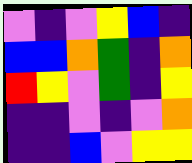[["violet", "indigo", "violet", "yellow", "blue", "indigo"], ["blue", "blue", "orange", "green", "indigo", "orange"], ["red", "yellow", "violet", "green", "indigo", "yellow"], ["indigo", "indigo", "violet", "indigo", "violet", "orange"], ["indigo", "indigo", "blue", "violet", "yellow", "yellow"]]